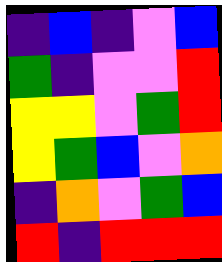[["indigo", "blue", "indigo", "violet", "blue"], ["green", "indigo", "violet", "violet", "red"], ["yellow", "yellow", "violet", "green", "red"], ["yellow", "green", "blue", "violet", "orange"], ["indigo", "orange", "violet", "green", "blue"], ["red", "indigo", "red", "red", "red"]]